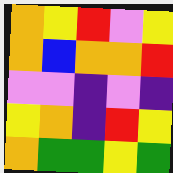[["orange", "yellow", "red", "violet", "yellow"], ["orange", "blue", "orange", "orange", "red"], ["violet", "violet", "indigo", "violet", "indigo"], ["yellow", "orange", "indigo", "red", "yellow"], ["orange", "green", "green", "yellow", "green"]]